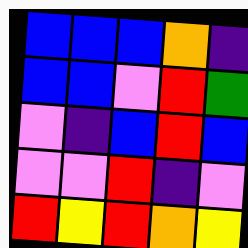[["blue", "blue", "blue", "orange", "indigo"], ["blue", "blue", "violet", "red", "green"], ["violet", "indigo", "blue", "red", "blue"], ["violet", "violet", "red", "indigo", "violet"], ["red", "yellow", "red", "orange", "yellow"]]